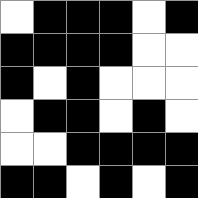[["white", "black", "black", "black", "white", "black"], ["black", "black", "black", "black", "white", "white"], ["black", "white", "black", "white", "white", "white"], ["white", "black", "black", "white", "black", "white"], ["white", "white", "black", "black", "black", "black"], ["black", "black", "white", "black", "white", "black"]]